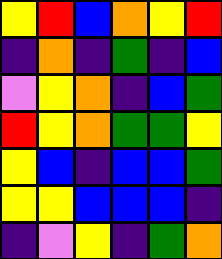[["yellow", "red", "blue", "orange", "yellow", "red"], ["indigo", "orange", "indigo", "green", "indigo", "blue"], ["violet", "yellow", "orange", "indigo", "blue", "green"], ["red", "yellow", "orange", "green", "green", "yellow"], ["yellow", "blue", "indigo", "blue", "blue", "green"], ["yellow", "yellow", "blue", "blue", "blue", "indigo"], ["indigo", "violet", "yellow", "indigo", "green", "orange"]]